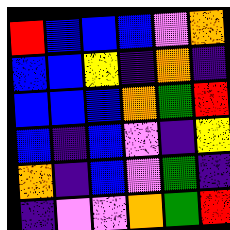[["red", "blue", "blue", "blue", "violet", "orange"], ["blue", "blue", "yellow", "indigo", "orange", "indigo"], ["blue", "blue", "blue", "orange", "green", "red"], ["blue", "indigo", "blue", "violet", "indigo", "yellow"], ["orange", "indigo", "blue", "violet", "green", "indigo"], ["indigo", "violet", "violet", "orange", "green", "red"]]